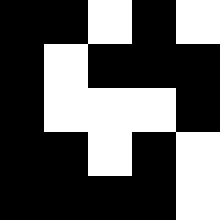[["black", "black", "white", "black", "white"], ["black", "white", "black", "black", "black"], ["black", "white", "white", "white", "black"], ["black", "black", "white", "black", "white"], ["black", "black", "black", "black", "white"]]